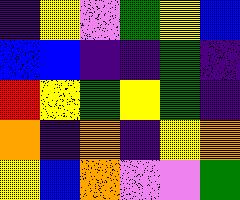[["indigo", "yellow", "violet", "green", "yellow", "blue"], ["blue", "blue", "indigo", "indigo", "green", "indigo"], ["red", "yellow", "green", "yellow", "green", "indigo"], ["orange", "indigo", "orange", "indigo", "yellow", "orange"], ["yellow", "blue", "orange", "violet", "violet", "green"]]